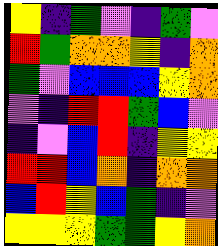[["yellow", "indigo", "green", "violet", "indigo", "green", "violet"], ["red", "green", "orange", "orange", "yellow", "indigo", "orange"], ["green", "violet", "blue", "blue", "blue", "yellow", "orange"], ["violet", "indigo", "red", "red", "green", "blue", "violet"], ["indigo", "violet", "blue", "red", "indigo", "yellow", "yellow"], ["red", "red", "blue", "orange", "indigo", "orange", "orange"], ["blue", "red", "yellow", "blue", "green", "indigo", "violet"], ["yellow", "yellow", "yellow", "green", "green", "yellow", "orange"]]